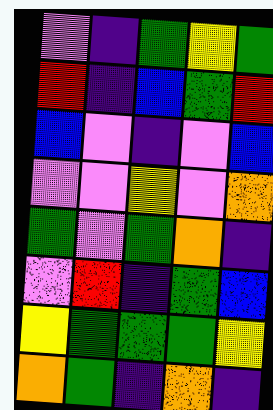[["violet", "indigo", "green", "yellow", "green"], ["red", "indigo", "blue", "green", "red"], ["blue", "violet", "indigo", "violet", "blue"], ["violet", "violet", "yellow", "violet", "orange"], ["green", "violet", "green", "orange", "indigo"], ["violet", "red", "indigo", "green", "blue"], ["yellow", "green", "green", "green", "yellow"], ["orange", "green", "indigo", "orange", "indigo"]]